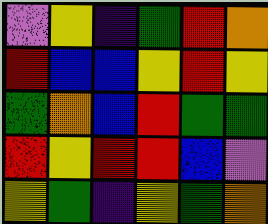[["violet", "yellow", "indigo", "green", "red", "orange"], ["red", "blue", "blue", "yellow", "red", "yellow"], ["green", "orange", "blue", "red", "green", "green"], ["red", "yellow", "red", "red", "blue", "violet"], ["yellow", "green", "indigo", "yellow", "green", "orange"]]